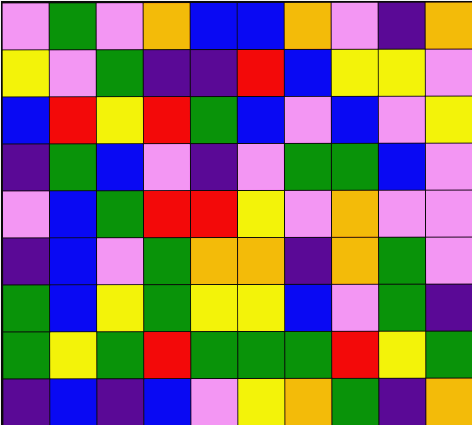[["violet", "green", "violet", "orange", "blue", "blue", "orange", "violet", "indigo", "orange"], ["yellow", "violet", "green", "indigo", "indigo", "red", "blue", "yellow", "yellow", "violet"], ["blue", "red", "yellow", "red", "green", "blue", "violet", "blue", "violet", "yellow"], ["indigo", "green", "blue", "violet", "indigo", "violet", "green", "green", "blue", "violet"], ["violet", "blue", "green", "red", "red", "yellow", "violet", "orange", "violet", "violet"], ["indigo", "blue", "violet", "green", "orange", "orange", "indigo", "orange", "green", "violet"], ["green", "blue", "yellow", "green", "yellow", "yellow", "blue", "violet", "green", "indigo"], ["green", "yellow", "green", "red", "green", "green", "green", "red", "yellow", "green"], ["indigo", "blue", "indigo", "blue", "violet", "yellow", "orange", "green", "indigo", "orange"]]